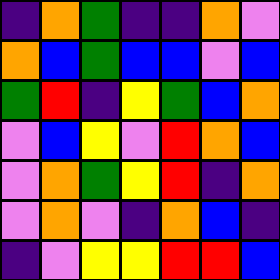[["indigo", "orange", "green", "indigo", "indigo", "orange", "violet"], ["orange", "blue", "green", "blue", "blue", "violet", "blue"], ["green", "red", "indigo", "yellow", "green", "blue", "orange"], ["violet", "blue", "yellow", "violet", "red", "orange", "blue"], ["violet", "orange", "green", "yellow", "red", "indigo", "orange"], ["violet", "orange", "violet", "indigo", "orange", "blue", "indigo"], ["indigo", "violet", "yellow", "yellow", "red", "red", "blue"]]